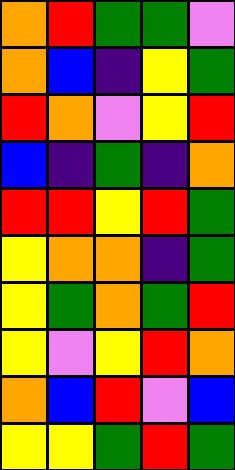[["orange", "red", "green", "green", "violet"], ["orange", "blue", "indigo", "yellow", "green"], ["red", "orange", "violet", "yellow", "red"], ["blue", "indigo", "green", "indigo", "orange"], ["red", "red", "yellow", "red", "green"], ["yellow", "orange", "orange", "indigo", "green"], ["yellow", "green", "orange", "green", "red"], ["yellow", "violet", "yellow", "red", "orange"], ["orange", "blue", "red", "violet", "blue"], ["yellow", "yellow", "green", "red", "green"]]